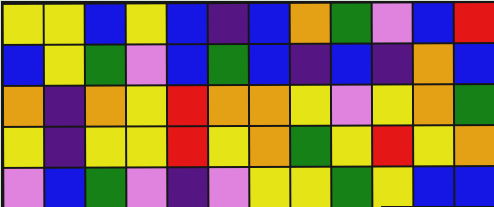[["yellow", "yellow", "blue", "yellow", "blue", "indigo", "blue", "orange", "green", "violet", "blue", "red"], ["blue", "yellow", "green", "violet", "blue", "green", "blue", "indigo", "blue", "indigo", "orange", "blue"], ["orange", "indigo", "orange", "yellow", "red", "orange", "orange", "yellow", "violet", "yellow", "orange", "green"], ["yellow", "indigo", "yellow", "yellow", "red", "yellow", "orange", "green", "yellow", "red", "yellow", "orange"], ["violet", "blue", "green", "violet", "indigo", "violet", "yellow", "yellow", "green", "yellow", "blue", "blue"]]